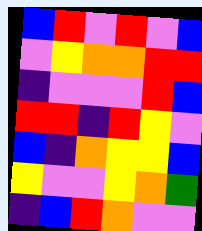[["blue", "red", "violet", "red", "violet", "blue"], ["violet", "yellow", "orange", "orange", "red", "red"], ["indigo", "violet", "violet", "violet", "red", "blue"], ["red", "red", "indigo", "red", "yellow", "violet"], ["blue", "indigo", "orange", "yellow", "yellow", "blue"], ["yellow", "violet", "violet", "yellow", "orange", "green"], ["indigo", "blue", "red", "orange", "violet", "violet"]]